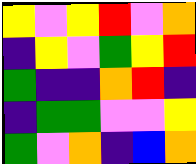[["yellow", "violet", "yellow", "red", "violet", "orange"], ["indigo", "yellow", "violet", "green", "yellow", "red"], ["green", "indigo", "indigo", "orange", "red", "indigo"], ["indigo", "green", "green", "violet", "violet", "yellow"], ["green", "violet", "orange", "indigo", "blue", "orange"]]